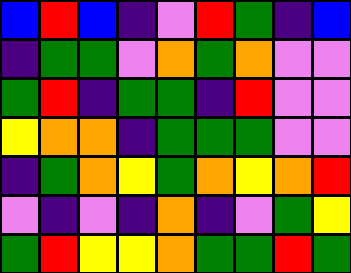[["blue", "red", "blue", "indigo", "violet", "red", "green", "indigo", "blue"], ["indigo", "green", "green", "violet", "orange", "green", "orange", "violet", "violet"], ["green", "red", "indigo", "green", "green", "indigo", "red", "violet", "violet"], ["yellow", "orange", "orange", "indigo", "green", "green", "green", "violet", "violet"], ["indigo", "green", "orange", "yellow", "green", "orange", "yellow", "orange", "red"], ["violet", "indigo", "violet", "indigo", "orange", "indigo", "violet", "green", "yellow"], ["green", "red", "yellow", "yellow", "orange", "green", "green", "red", "green"]]